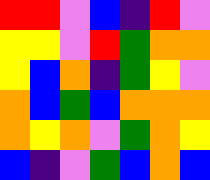[["red", "red", "violet", "blue", "indigo", "red", "violet"], ["yellow", "yellow", "violet", "red", "green", "orange", "orange"], ["yellow", "blue", "orange", "indigo", "green", "yellow", "violet"], ["orange", "blue", "green", "blue", "orange", "orange", "orange"], ["orange", "yellow", "orange", "violet", "green", "orange", "yellow"], ["blue", "indigo", "violet", "green", "blue", "orange", "blue"]]